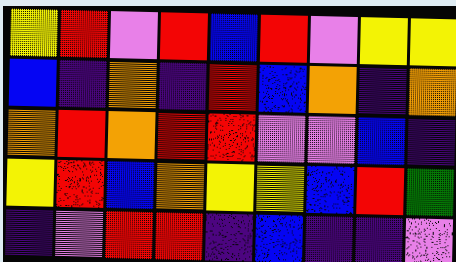[["yellow", "red", "violet", "red", "blue", "red", "violet", "yellow", "yellow"], ["blue", "indigo", "orange", "indigo", "red", "blue", "orange", "indigo", "orange"], ["orange", "red", "orange", "red", "red", "violet", "violet", "blue", "indigo"], ["yellow", "red", "blue", "orange", "yellow", "yellow", "blue", "red", "green"], ["indigo", "violet", "red", "red", "indigo", "blue", "indigo", "indigo", "violet"]]